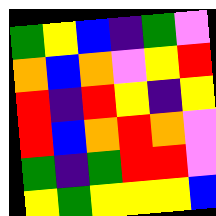[["green", "yellow", "blue", "indigo", "green", "violet"], ["orange", "blue", "orange", "violet", "yellow", "red"], ["red", "indigo", "red", "yellow", "indigo", "yellow"], ["red", "blue", "orange", "red", "orange", "violet"], ["green", "indigo", "green", "red", "red", "violet"], ["yellow", "green", "yellow", "yellow", "yellow", "blue"]]